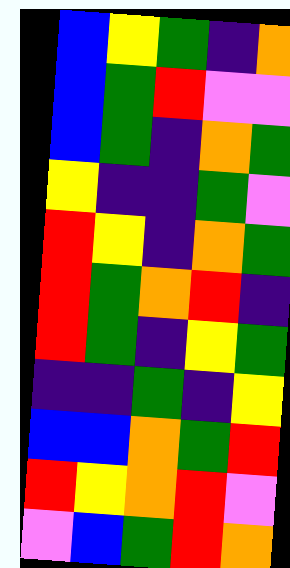[["blue", "yellow", "green", "indigo", "orange"], ["blue", "green", "red", "violet", "violet"], ["blue", "green", "indigo", "orange", "green"], ["yellow", "indigo", "indigo", "green", "violet"], ["red", "yellow", "indigo", "orange", "green"], ["red", "green", "orange", "red", "indigo"], ["red", "green", "indigo", "yellow", "green"], ["indigo", "indigo", "green", "indigo", "yellow"], ["blue", "blue", "orange", "green", "red"], ["red", "yellow", "orange", "red", "violet"], ["violet", "blue", "green", "red", "orange"]]